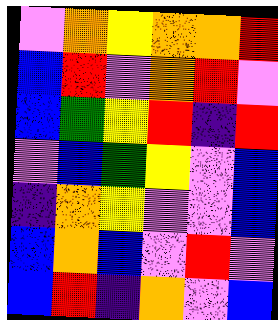[["violet", "orange", "yellow", "orange", "orange", "red"], ["blue", "red", "violet", "orange", "red", "violet"], ["blue", "green", "yellow", "red", "indigo", "red"], ["violet", "blue", "green", "yellow", "violet", "blue"], ["indigo", "orange", "yellow", "violet", "violet", "blue"], ["blue", "orange", "blue", "violet", "red", "violet"], ["blue", "red", "indigo", "orange", "violet", "blue"]]